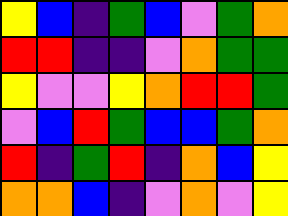[["yellow", "blue", "indigo", "green", "blue", "violet", "green", "orange"], ["red", "red", "indigo", "indigo", "violet", "orange", "green", "green"], ["yellow", "violet", "violet", "yellow", "orange", "red", "red", "green"], ["violet", "blue", "red", "green", "blue", "blue", "green", "orange"], ["red", "indigo", "green", "red", "indigo", "orange", "blue", "yellow"], ["orange", "orange", "blue", "indigo", "violet", "orange", "violet", "yellow"]]